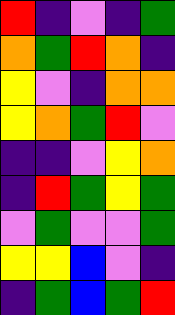[["red", "indigo", "violet", "indigo", "green"], ["orange", "green", "red", "orange", "indigo"], ["yellow", "violet", "indigo", "orange", "orange"], ["yellow", "orange", "green", "red", "violet"], ["indigo", "indigo", "violet", "yellow", "orange"], ["indigo", "red", "green", "yellow", "green"], ["violet", "green", "violet", "violet", "green"], ["yellow", "yellow", "blue", "violet", "indigo"], ["indigo", "green", "blue", "green", "red"]]